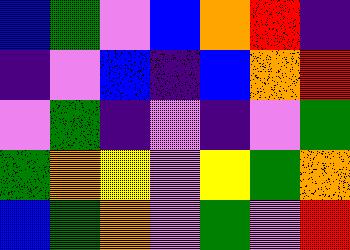[["blue", "green", "violet", "blue", "orange", "red", "indigo"], ["indigo", "violet", "blue", "indigo", "blue", "orange", "red"], ["violet", "green", "indigo", "violet", "indigo", "violet", "green"], ["green", "orange", "yellow", "violet", "yellow", "green", "orange"], ["blue", "green", "orange", "violet", "green", "violet", "red"]]